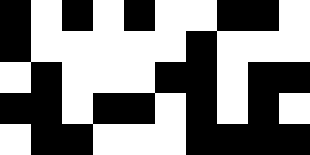[["black", "white", "black", "white", "black", "white", "white", "black", "black", "white"], ["black", "white", "white", "white", "white", "white", "black", "white", "white", "white"], ["white", "black", "white", "white", "white", "black", "black", "white", "black", "black"], ["black", "black", "white", "black", "black", "white", "black", "white", "black", "white"], ["white", "black", "black", "white", "white", "white", "black", "black", "black", "black"]]